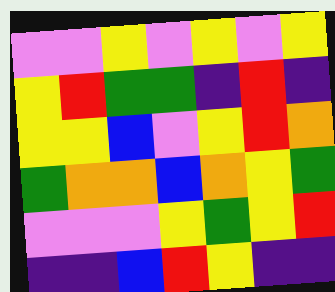[["violet", "violet", "yellow", "violet", "yellow", "violet", "yellow"], ["yellow", "red", "green", "green", "indigo", "red", "indigo"], ["yellow", "yellow", "blue", "violet", "yellow", "red", "orange"], ["green", "orange", "orange", "blue", "orange", "yellow", "green"], ["violet", "violet", "violet", "yellow", "green", "yellow", "red"], ["indigo", "indigo", "blue", "red", "yellow", "indigo", "indigo"]]